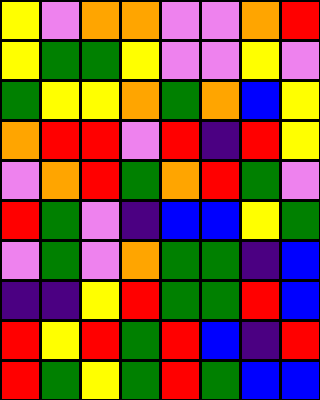[["yellow", "violet", "orange", "orange", "violet", "violet", "orange", "red"], ["yellow", "green", "green", "yellow", "violet", "violet", "yellow", "violet"], ["green", "yellow", "yellow", "orange", "green", "orange", "blue", "yellow"], ["orange", "red", "red", "violet", "red", "indigo", "red", "yellow"], ["violet", "orange", "red", "green", "orange", "red", "green", "violet"], ["red", "green", "violet", "indigo", "blue", "blue", "yellow", "green"], ["violet", "green", "violet", "orange", "green", "green", "indigo", "blue"], ["indigo", "indigo", "yellow", "red", "green", "green", "red", "blue"], ["red", "yellow", "red", "green", "red", "blue", "indigo", "red"], ["red", "green", "yellow", "green", "red", "green", "blue", "blue"]]